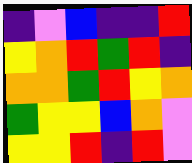[["indigo", "violet", "blue", "indigo", "indigo", "red"], ["yellow", "orange", "red", "green", "red", "indigo"], ["orange", "orange", "green", "red", "yellow", "orange"], ["green", "yellow", "yellow", "blue", "orange", "violet"], ["yellow", "yellow", "red", "indigo", "red", "violet"]]